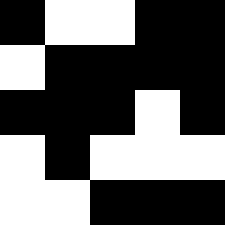[["black", "white", "white", "black", "black"], ["white", "black", "black", "black", "black"], ["black", "black", "black", "white", "black"], ["white", "black", "white", "white", "white"], ["white", "white", "black", "black", "black"]]